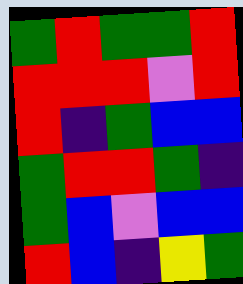[["green", "red", "green", "green", "red"], ["red", "red", "red", "violet", "red"], ["red", "indigo", "green", "blue", "blue"], ["green", "red", "red", "green", "indigo"], ["green", "blue", "violet", "blue", "blue"], ["red", "blue", "indigo", "yellow", "green"]]